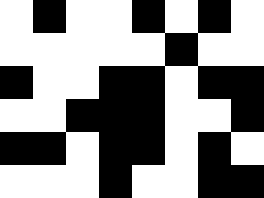[["white", "black", "white", "white", "black", "white", "black", "white"], ["white", "white", "white", "white", "white", "black", "white", "white"], ["black", "white", "white", "black", "black", "white", "black", "black"], ["white", "white", "black", "black", "black", "white", "white", "black"], ["black", "black", "white", "black", "black", "white", "black", "white"], ["white", "white", "white", "black", "white", "white", "black", "black"]]